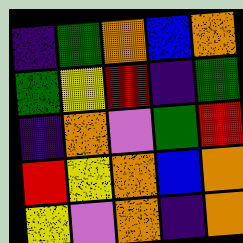[["indigo", "green", "orange", "blue", "orange"], ["green", "yellow", "red", "indigo", "green"], ["indigo", "orange", "violet", "green", "red"], ["red", "yellow", "orange", "blue", "orange"], ["yellow", "violet", "orange", "indigo", "orange"]]